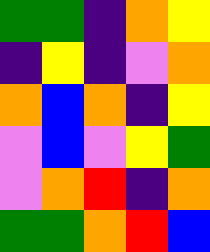[["green", "green", "indigo", "orange", "yellow"], ["indigo", "yellow", "indigo", "violet", "orange"], ["orange", "blue", "orange", "indigo", "yellow"], ["violet", "blue", "violet", "yellow", "green"], ["violet", "orange", "red", "indigo", "orange"], ["green", "green", "orange", "red", "blue"]]